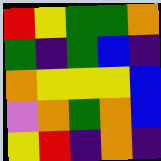[["red", "yellow", "green", "green", "orange"], ["green", "indigo", "green", "blue", "indigo"], ["orange", "yellow", "yellow", "yellow", "blue"], ["violet", "orange", "green", "orange", "blue"], ["yellow", "red", "indigo", "orange", "indigo"]]